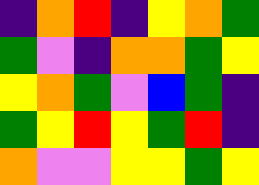[["indigo", "orange", "red", "indigo", "yellow", "orange", "green"], ["green", "violet", "indigo", "orange", "orange", "green", "yellow"], ["yellow", "orange", "green", "violet", "blue", "green", "indigo"], ["green", "yellow", "red", "yellow", "green", "red", "indigo"], ["orange", "violet", "violet", "yellow", "yellow", "green", "yellow"]]